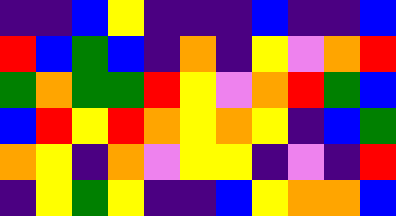[["indigo", "indigo", "blue", "yellow", "indigo", "indigo", "indigo", "blue", "indigo", "indigo", "blue"], ["red", "blue", "green", "blue", "indigo", "orange", "indigo", "yellow", "violet", "orange", "red"], ["green", "orange", "green", "green", "red", "yellow", "violet", "orange", "red", "green", "blue"], ["blue", "red", "yellow", "red", "orange", "yellow", "orange", "yellow", "indigo", "blue", "green"], ["orange", "yellow", "indigo", "orange", "violet", "yellow", "yellow", "indigo", "violet", "indigo", "red"], ["indigo", "yellow", "green", "yellow", "indigo", "indigo", "blue", "yellow", "orange", "orange", "blue"]]